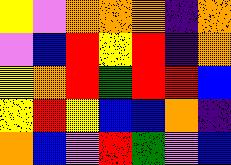[["yellow", "violet", "orange", "orange", "orange", "indigo", "orange"], ["violet", "blue", "red", "yellow", "red", "indigo", "orange"], ["yellow", "orange", "red", "green", "red", "red", "blue"], ["yellow", "red", "yellow", "blue", "blue", "orange", "indigo"], ["orange", "blue", "violet", "red", "green", "violet", "blue"]]